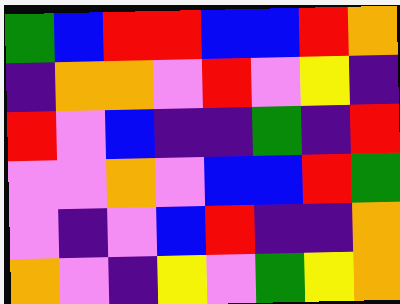[["green", "blue", "red", "red", "blue", "blue", "red", "orange"], ["indigo", "orange", "orange", "violet", "red", "violet", "yellow", "indigo"], ["red", "violet", "blue", "indigo", "indigo", "green", "indigo", "red"], ["violet", "violet", "orange", "violet", "blue", "blue", "red", "green"], ["violet", "indigo", "violet", "blue", "red", "indigo", "indigo", "orange"], ["orange", "violet", "indigo", "yellow", "violet", "green", "yellow", "orange"]]